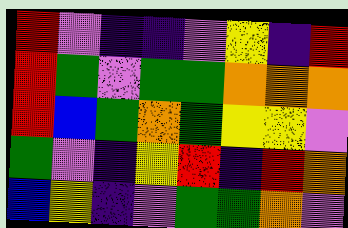[["red", "violet", "indigo", "indigo", "violet", "yellow", "indigo", "red"], ["red", "green", "violet", "green", "green", "orange", "orange", "orange"], ["red", "blue", "green", "orange", "green", "yellow", "yellow", "violet"], ["green", "violet", "indigo", "yellow", "red", "indigo", "red", "orange"], ["blue", "yellow", "indigo", "violet", "green", "green", "orange", "violet"]]